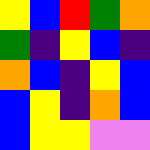[["yellow", "blue", "red", "green", "orange"], ["green", "indigo", "yellow", "blue", "indigo"], ["orange", "blue", "indigo", "yellow", "blue"], ["blue", "yellow", "indigo", "orange", "blue"], ["blue", "yellow", "yellow", "violet", "violet"]]